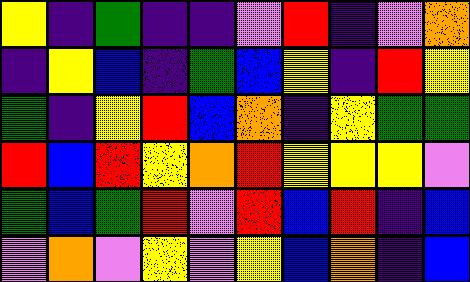[["yellow", "indigo", "green", "indigo", "indigo", "violet", "red", "indigo", "violet", "orange"], ["indigo", "yellow", "blue", "indigo", "green", "blue", "yellow", "indigo", "red", "yellow"], ["green", "indigo", "yellow", "red", "blue", "orange", "indigo", "yellow", "green", "green"], ["red", "blue", "red", "yellow", "orange", "red", "yellow", "yellow", "yellow", "violet"], ["green", "blue", "green", "red", "violet", "red", "blue", "red", "indigo", "blue"], ["violet", "orange", "violet", "yellow", "violet", "yellow", "blue", "orange", "indigo", "blue"]]